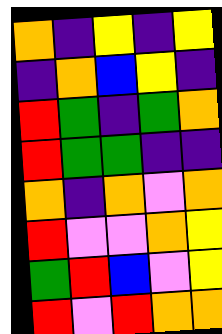[["orange", "indigo", "yellow", "indigo", "yellow"], ["indigo", "orange", "blue", "yellow", "indigo"], ["red", "green", "indigo", "green", "orange"], ["red", "green", "green", "indigo", "indigo"], ["orange", "indigo", "orange", "violet", "orange"], ["red", "violet", "violet", "orange", "yellow"], ["green", "red", "blue", "violet", "yellow"], ["red", "violet", "red", "orange", "orange"]]